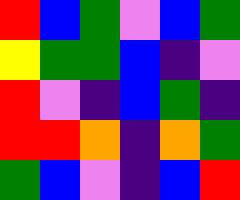[["red", "blue", "green", "violet", "blue", "green"], ["yellow", "green", "green", "blue", "indigo", "violet"], ["red", "violet", "indigo", "blue", "green", "indigo"], ["red", "red", "orange", "indigo", "orange", "green"], ["green", "blue", "violet", "indigo", "blue", "red"]]